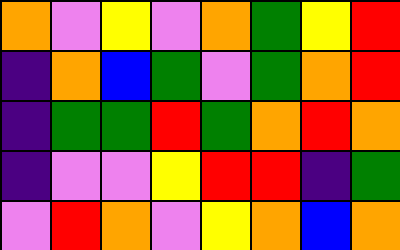[["orange", "violet", "yellow", "violet", "orange", "green", "yellow", "red"], ["indigo", "orange", "blue", "green", "violet", "green", "orange", "red"], ["indigo", "green", "green", "red", "green", "orange", "red", "orange"], ["indigo", "violet", "violet", "yellow", "red", "red", "indigo", "green"], ["violet", "red", "orange", "violet", "yellow", "orange", "blue", "orange"]]